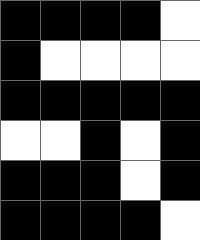[["black", "black", "black", "black", "white"], ["black", "white", "white", "white", "white"], ["black", "black", "black", "black", "black"], ["white", "white", "black", "white", "black"], ["black", "black", "black", "white", "black"], ["black", "black", "black", "black", "white"]]